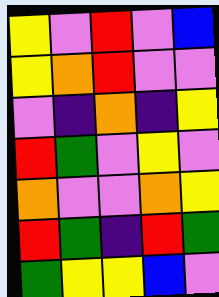[["yellow", "violet", "red", "violet", "blue"], ["yellow", "orange", "red", "violet", "violet"], ["violet", "indigo", "orange", "indigo", "yellow"], ["red", "green", "violet", "yellow", "violet"], ["orange", "violet", "violet", "orange", "yellow"], ["red", "green", "indigo", "red", "green"], ["green", "yellow", "yellow", "blue", "violet"]]